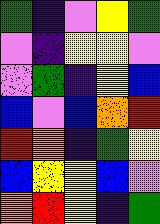[["green", "indigo", "violet", "yellow", "green"], ["violet", "indigo", "yellow", "yellow", "violet"], ["violet", "green", "indigo", "yellow", "blue"], ["blue", "violet", "blue", "orange", "red"], ["red", "orange", "indigo", "green", "yellow"], ["blue", "yellow", "yellow", "blue", "violet"], ["orange", "red", "yellow", "indigo", "green"]]